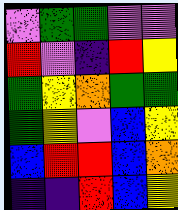[["violet", "green", "green", "violet", "violet"], ["red", "violet", "indigo", "red", "yellow"], ["green", "yellow", "orange", "green", "green"], ["green", "yellow", "violet", "blue", "yellow"], ["blue", "red", "red", "blue", "orange"], ["indigo", "indigo", "red", "blue", "yellow"]]